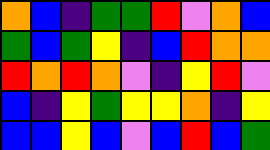[["orange", "blue", "indigo", "green", "green", "red", "violet", "orange", "blue"], ["green", "blue", "green", "yellow", "indigo", "blue", "red", "orange", "orange"], ["red", "orange", "red", "orange", "violet", "indigo", "yellow", "red", "violet"], ["blue", "indigo", "yellow", "green", "yellow", "yellow", "orange", "indigo", "yellow"], ["blue", "blue", "yellow", "blue", "violet", "blue", "red", "blue", "green"]]